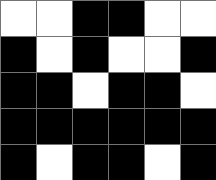[["white", "white", "black", "black", "white", "white"], ["black", "white", "black", "white", "white", "black"], ["black", "black", "white", "black", "black", "white"], ["black", "black", "black", "black", "black", "black"], ["black", "white", "black", "black", "white", "black"]]